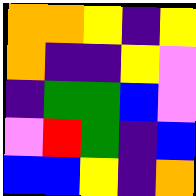[["orange", "orange", "yellow", "indigo", "yellow"], ["orange", "indigo", "indigo", "yellow", "violet"], ["indigo", "green", "green", "blue", "violet"], ["violet", "red", "green", "indigo", "blue"], ["blue", "blue", "yellow", "indigo", "orange"]]